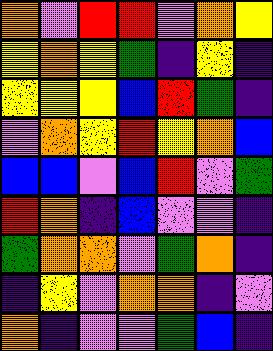[["orange", "violet", "red", "red", "violet", "orange", "yellow"], ["yellow", "orange", "yellow", "green", "indigo", "yellow", "indigo"], ["yellow", "yellow", "yellow", "blue", "red", "green", "indigo"], ["violet", "orange", "yellow", "red", "yellow", "orange", "blue"], ["blue", "blue", "violet", "blue", "red", "violet", "green"], ["red", "orange", "indigo", "blue", "violet", "violet", "indigo"], ["green", "orange", "orange", "violet", "green", "orange", "indigo"], ["indigo", "yellow", "violet", "orange", "orange", "indigo", "violet"], ["orange", "indigo", "violet", "violet", "green", "blue", "indigo"]]